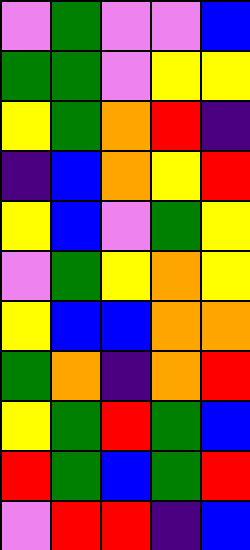[["violet", "green", "violet", "violet", "blue"], ["green", "green", "violet", "yellow", "yellow"], ["yellow", "green", "orange", "red", "indigo"], ["indigo", "blue", "orange", "yellow", "red"], ["yellow", "blue", "violet", "green", "yellow"], ["violet", "green", "yellow", "orange", "yellow"], ["yellow", "blue", "blue", "orange", "orange"], ["green", "orange", "indigo", "orange", "red"], ["yellow", "green", "red", "green", "blue"], ["red", "green", "blue", "green", "red"], ["violet", "red", "red", "indigo", "blue"]]